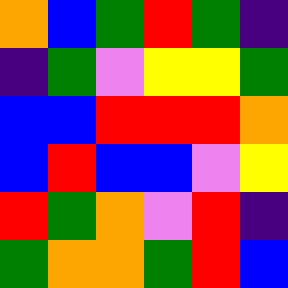[["orange", "blue", "green", "red", "green", "indigo"], ["indigo", "green", "violet", "yellow", "yellow", "green"], ["blue", "blue", "red", "red", "red", "orange"], ["blue", "red", "blue", "blue", "violet", "yellow"], ["red", "green", "orange", "violet", "red", "indigo"], ["green", "orange", "orange", "green", "red", "blue"]]